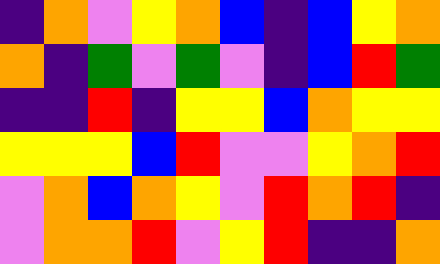[["indigo", "orange", "violet", "yellow", "orange", "blue", "indigo", "blue", "yellow", "orange"], ["orange", "indigo", "green", "violet", "green", "violet", "indigo", "blue", "red", "green"], ["indigo", "indigo", "red", "indigo", "yellow", "yellow", "blue", "orange", "yellow", "yellow"], ["yellow", "yellow", "yellow", "blue", "red", "violet", "violet", "yellow", "orange", "red"], ["violet", "orange", "blue", "orange", "yellow", "violet", "red", "orange", "red", "indigo"], ["violet", "orange", "orange", "red", "violet", "yellow", "red", "indigo", "indigo", "orange"]]